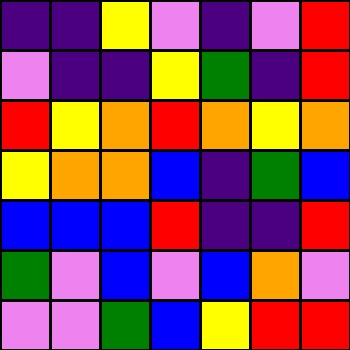[["indigo", "indigo", "yellow", "violet", "indigo", "violet", "red"], ["violet", "indigo", "indigo", "yellow", "green", "indigo", "red"], ["red", "yellow", "orange", "red", "orange", "yellow", "orange"], ["yellow", "orange", "orange", "blue", "indigo", "green", "blue"], ["blue", "blue", "blue", "red", "indigo", "indigo", "red"], ["green", "violet", "blue", "violet", "blue", "orange", "violet"], ["violet", "violet", "green", "blue", "yellow", "red", "red"]]